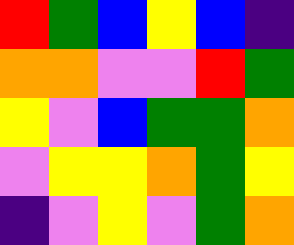[["red", "green", "blue", "yellow", "blue", "indigo"], ["orange", "orange", "violet", "violet", "red", "green"], ["yellow", "violet", "blue", "green", "green", "orange"], ["violet", "yellow", "yellow", "orange", "green", "yellow"], ["indigo", "violet", "yellow", "violet", "green", "orange"]]